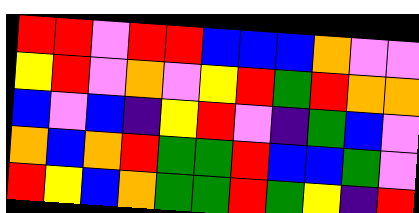[["red", "red", "violet", "red", "red", "blue", "blue", "blue", "orange", "violet", "violet"], ["yellow", "red", "violet", "orange", "violet", "yellow", "red", "green", "red", "orange", "orange"], ["blue", "violet", "blue", "indigo", "yellow", "red", "violet", "indigo", "green", "blue", "violet"], ["orange", "blue", "orange", "red", "green", "green", "red", "blue", "blue", "green", "violet"], ["red", "yellow", "blue", "orange", "green", "green", "red", "green", "yellow", "indigo", "red"]]